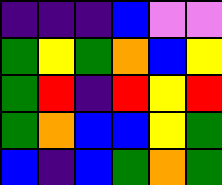[["indigo", "indigo", "indigo", "blue", "violet", "violet"], ["green", "yellow", "green", "orange", "blue", "yellow"], ["green", "red", "indigo", "red", "yellow", "red"], ["green", "orange", "blue", "blue", "yellow", "green"], ["blue", "indigo", "blue", "green", "orange", "green"]]